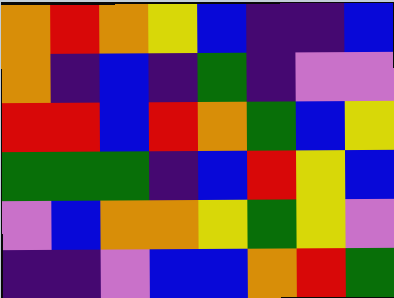[["orange", "red", "orange", "yellow", "blue", "indigo", "indigo", "blue"], ["orange", "indigo", "blue", "indigo", "green", "indigo", "violet", "violet"], ["red", "red", "blue", "red", "orange", "green", "blue", "yellow"], ["green", "green", "green", "indigo", "blue", "red", "yellow", "blue"], ["violet", "blue", "orange", "orange", "yellow", "green", "yellow", "violet"], ["indigo", "indigo", "violet", "blue", "blue", "orange", "red", "green"]]